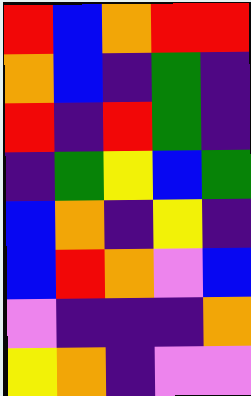[["red", "blue", "orange", "red", "red"], ["orange", "blue", "indigo", "green", "indigo"], ["red", "indigo", "red", "green", "indigo"], ["indigo", "green", "yellow", "blue", "green"], ["blue", "orange", "indigo", "yellow", "indigo"], ["blue", "red", "orange", "violet", "blue"], ["violet", "indigo", "indigo", "indigo", "orange"], ["yellow", "orange", "indigo", "violet", "violet"]]